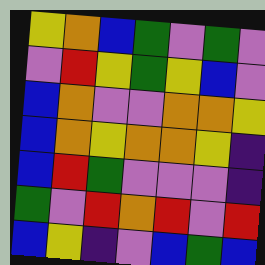[["yellow", "orange", "blue", "green", "violet", "green", "violet"], ["violet", "red", "yellow", "green", "yellow", "blue", "violet"], ["blue", "orange", "violet", "violet", "orange", "orange", "yellow"], ["blue", "orange", "yellow", "orange", "orange", "yellow", "indigo"], ["blue", "red", "green", "violet", "violet", "violet", "indigo"], ["green", "violet", "red", "orange", "red", "violet", "red"], ["blue", "yellow", "indigo", "violet", "blue", "green", "blue"]]